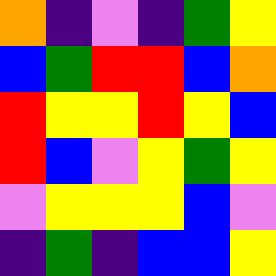[["orange", "indigo", "violet", "indigo", "green", "yellow"], ["blue", "green", "red", "red", "blue", "orange"], ["red", "yellow", "yellow", "red", "yellow", "blue"], ["red", "blue", "violet", "yellow", "green", "yellow"], ["violet", "yellow", "yellow", "yellow", "blue", "violet"], ["indigo", "green", "indigo", "blue", "blue", "yellow"]]